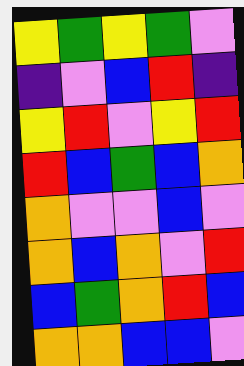[["yellow", "green", "yellow", "green", "violet"], ["indigo", "violet", "blue", "red", "indigo"], ["yellow", "red", "violet", "yellow", "red"], ["red", "blue", "green", "blue", "orange"], ["orange", "violet", "violet", "blue", "violet"], ["orange", "blue", "orange", "violet", "red"], ["blue", "green", "orange", "red", "blue"], ["orange", "orange", "blue", "blue", "violet"]]